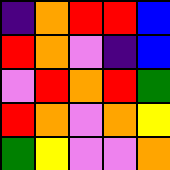[["indigo", "orange", "red", "red", "blue"], ["red", "orange", "violet", "indigo", "blue"], ["violet", "red", "orange", "red", "green"], ["red", "orange", "violet", "orange", "yellow"], ["green", "yellow", "violet", "violet", "orange"]]